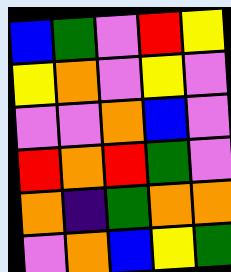[["blue", "green", "violet", "red", "yellow"], ["yellow", "orange", "violet", "yellow", "violet"], ["violet", "violet", "orange", "blue", "violet"], ["red", "orange", "red", "green", "violet"], ["orange", "indigo", "green", "orange", "orange"], ["violet", "orange", "blue", "yellow", "green"]]